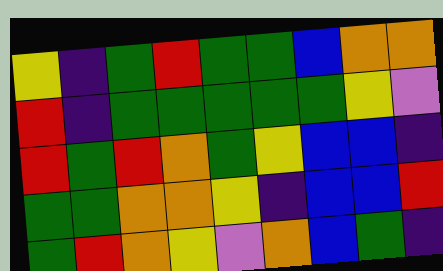[["yellow", "indigo", "green", "red", "green", "green", "blue", "orange", "orange"], ["red", "indigo", "green", "green", "green", "green", "green", "yellow", "violet"], ["red", "green", "red", "orange", "green", "yellow", "blue", "blue", "indigo"], ["green", "green", "orange", "orange", "yellow", "indigo", "blue", "blue", "red"], ["green", "red", "orange", "yellow", "violet", "orange", "blue", "green", "indigo"]]